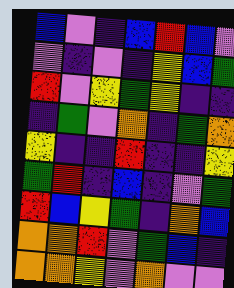[["blue", "violet", "indigo", "blue", "red", "blue", "violet"], ["violet", "indigo", "violet", "indigo", "yellow", "blue", "green"], ["red", "violet", "yellow", "green", "yellow", "indigo", "indigo"], ["indigo", "green", "violet", "orange", "indigo", "green", "orange"], ["yellow", "indigo", "indigo", "red", "indigo", "indigo", "yellow"], ["green", "red", "indigo", "blue", "indigo", "violet", "green"], ["red", "blue", "yellow", "green", "indigo", "orange", "blue"], ["orange", "orange", "red", "violet", "green", "blue", "indigo"], ["orange", "orange", "yellow", "violet", "orange", "violet", "violet"]]